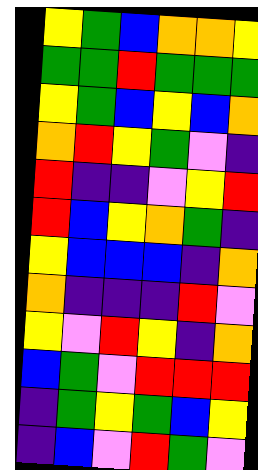[["yellow", "green", "blue", "orange", "orange", "yellow"], ["green", "green", "red", "green", "green", "green"], ["yellow", "green", "blue", "yellow", "blue", "orange"], ["orange", "red", "yellow", "green", "violet", "indigo"], ["red", "indigo", "indigo", "violet", "yellow", "red"], ["red", "blue", "yellow", "orange", "green", "indigo"], ["yellow", "blue", "blue", "blue", "indigo", "orange"], ["orange", "indigo", "indigo", "indigo", "red", "violet"], ["yellow", "violet", "red", "yellow", "indigo", "orange"], ["blue", "green", "violet", "red", "red", "red"], ["indigo", "green", "yellow", "green", "blue", "yellow"], ["indigo", "blue", "violet", "red", "green", "violet"]]